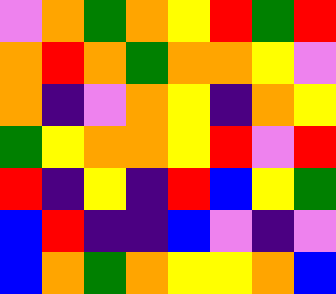[["violet", "orange", "green", "orange", "yellow", "red", "green", "red"], ["orange", "red", "orange", "green", "orange", "orange", "yellow", "violet"], ["orange", "indigo", "violet", "orange", "yellow", "indigo", "orange", "yellow"], ["green", "yellow", "orange", "orange", "yellow", "red", "violet", "red"], ["red", "indigo", "yellow", "indigo", "red", "blue", "yellow", "green"], ["blue", "red", "indigo", "indigo", "blue", "violet", "indigo", "violet"], ["blue", "orange", "green", "orange", "yellow", "yellow", "orange", "blue"]]